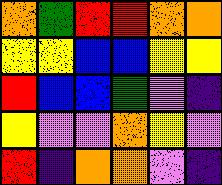[["orange", "green", "red", "red", "orange", "orange"], ["yellow", "yellow", "blue", "blue", "yellow", "yellow"], ["red", "blue", "blue", "green", "violet", "indigo"], ["yellow", "violet", "violet", "orange", "yellow", "violet"], ["red", "indigo", "orange", "orange", "violet", "indigo"]]